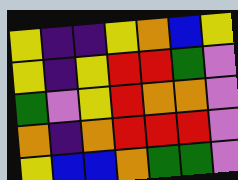[["yellow", "indigo", "indigo", "yellow", "orange", "blue", "yellow"], ["yellow", "indigo", "yellow", "red", "red", "green", "violet"], ["green", "violet", "yellow", "red", "orange", "orange", "violet"], ["orange", "indigo", "orange", "red", "red", "red", "violet"], ["yellow", "blue", "blue", "orange", "green", "green", "violet"]]